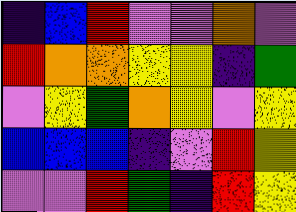[["indigo", "blue", "red", "violet", "violet", "orange", "violet"], ["red", "orange", "orange", "yellow", "yellow", "indigo", "green"], ["violet", "yellow", "green", "orange", "yellow", "violet", "yellow"], ["blue", "blue", "blue", "indigo", "violet", "red", "yellow"], ["violet", "violet", "red", "green", "indigo", "red", "yellow"]]